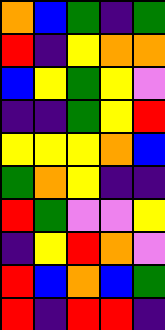[["orange", "blue", "green", "indigo", "green"], ["red", "indigo", "yellow", "orange", "orange"], ["blue", "yellow", "green", "yellow", "violet"], ["indigo", "indigo", "green", "yellow", "red"], ["yellow", "yellow", "yellow", "orange", "blue"], ["green", "orange", "yellow", "indigo", "indigo"], ["red", "green", "violet", "violet", "yellow"], ["indigo", "yellow", "red", "orange", "violet"], ["red", "blue", "orange", "blue", "green"], ["red", "indigo", "red", "red", "indigo"]]